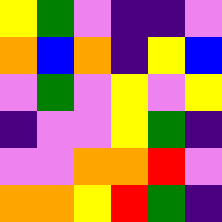[["yellow", "green", "violet", "indigo", "indigo", "violet"], ["orange", "blue", "orange", "indigo", "yellow", "blue"], ["violet", "green", "violet", "yellow", "violet", "yellow"], ["indigo", "violet", "violet", "yellow", "green", "indigo"], ["violet", "violet", "orange", "orange", "red", "violet"], ["orange", "orange", "yellow", "red", "green", "indigo"]]